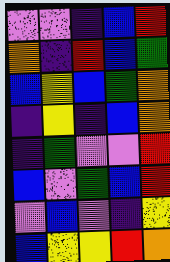[["violet", "violet", "indigo", "blue", "red"], ["orange", "indigo", "red", "blue", "green"], ["blue", "yellow", "blue", "green", "orange"], ["indigo", "yellow", "indigo", "blue", "orange"], ["indigo", "green", "violet", "violet", "red"], ["blue", "violet", "green", "blue", "red"], ["violet", "blue", "violet", "indigo", "yellow"], ["blue", "yellow", "yellow", "red", "orange"]]